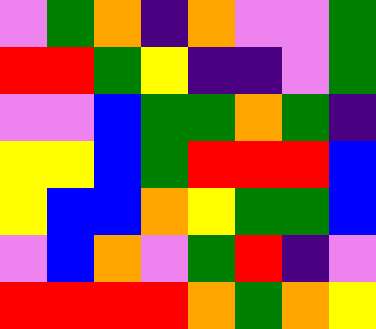[["violet", "green", "orange", "indigo", "orange", "violet", "violet", "green"], ["red", "red", "green", "yellow", "indigo", "indigo", "violet", "green"], ["violet", "violet", "blue", "green", "green", "orange", "green", "indigo"], ["yellow", "yellow", "blue", "green", "red", "red", "red", "blue"], ["yellow", "blue", "blue", "orange", "yellow", "green", "green", "blue"], ["violet", "blue", "orange", "violet", "green", "red", "indigo", "violet"], ["red", "red", "red", "red", "orange", "green", "orange", "yellow"]]